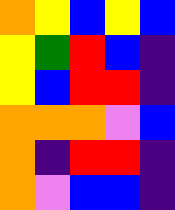[["orange", "yellow", "blue", "yellow", "blue"], ["yellow", "green", "red", "blue", "indigo"], ["yellow", "blue", "red", "red", "indigo"], ["orange", "orange", "orange", "violet", "blue"], ["orange", "indigo", "red", "red", "indigo"], ["orange", "violet", "blue", "blue", "indigo"]]